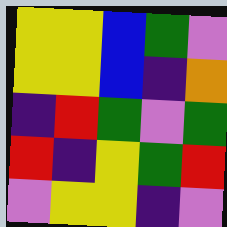[["yellow", "yellow", "blue", "green", "violet"], ["yellow", "yellow", "blue", "indigo", "orange"], ["indigo", "red", "green", "violet", "green"], ["red", "indigo", "yellow", "green", "red"], ["violet", "yellow", "yellow", "indigo", "violet"]]